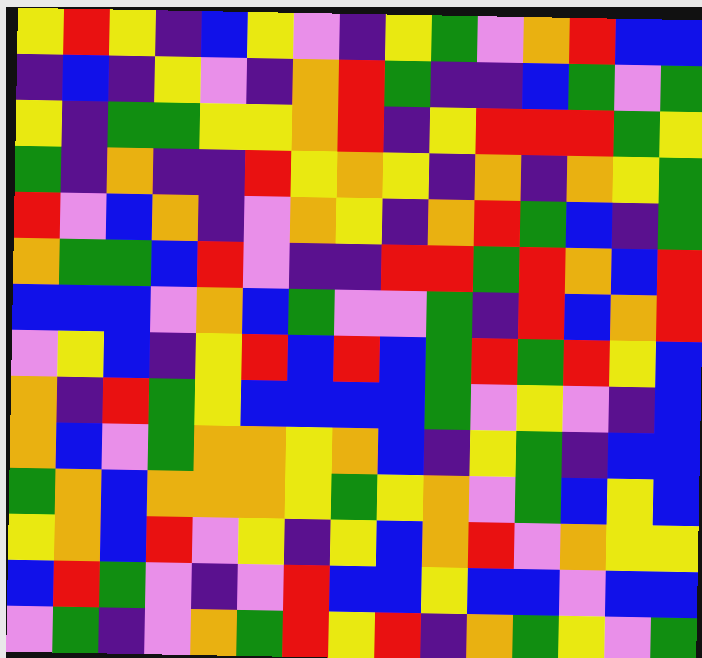[["yellow", "red", "yellow", "indigo", "blue", "yellow", "violet", "indigo", "yellow", "green", "violet", "orange", "red", "blue", "blue"], ["indigo", "blue", "indigo", "yellow", "violet", "indigo", "orange", "red", "green", "indigo", "indigo", "blue", "green", "violet", "green"], ["yellow", "indigo", "green", "green", "yellow", "yellow", "orange", "red", "indigo", "yellow", "red", "red", "red", "green", "yellow"], ["green", "indigo", "orange", "indigo", "indigo", "red", "yellow", "orange", "yellow", "indigo", "orange", "indigo", "orange", "yellow", "green"], ["red", "violet", "blue", "orange", "indigo", "violet", "orange", "yellow", "indigo", "orange", "red", "green", "blue", "indigo", "green"], ["orange", "green", "green", "blue", "red", "violet", "indigo", "indigo", "red", "red", "green", "red", "orange", "blue", "red"], ["blue", "blue", "blue", "violet", "orange", "blue", "green", "violet", "violet", "green", "indigo", "red", "blue", "orange", "red"], ["violet", "yellow", "blue", "indigo", "yellow", "red", "blue", "red", "blue", "green", "red", "green", "red", "yellow", "blue"], ["orange", "indigo", "red", "green", "yellow", "blue", "blue", "blue", "blue", "green", "violet", "yellow", "violet", "indigo", "blue"], ["orange", "blue", "violet", "green", "orange", "orange", "yellow", "orange", "blue", "indigo", "yellow", "green", "indigo", "blue", "blue"], ["green", "orange", "blue", "orange", "orange", "orange", "yellow", "green", "yellow", "orange", "violet", "green", "blue", "yellow", "blue"], ["yellow", "orange", "blue", "red", "violet", "yellow", "indigo", "yellow", "blue", "orange", "red", "violet", "orange", "yellow", "yellow"], ["blue", "red", "green", "violet", "indigo", "violet", "red", "blue", "blue", "yellow", "blue", "blue", "violet", "blue", "blue"], ["violet", "green", "indigo", "violet", "orange", "green", "red", "yellow", "red", "indigo", "orange", "green", "yellow", "violet", "green"]]